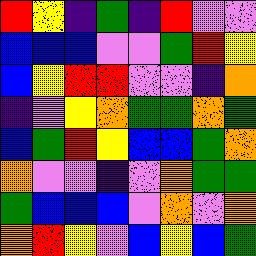[["red", "yellow", "indigo", "green", "indigo", "red", "violet", "violet"], ["blue", "blue", "blue", "violet", "violet", "green", "red", "yellow"], ["blue", "yellow", "red", "red", "violet", "violet", "indigo", "orange"], ["indigo", "violet", "yellow", "orange", "green", "green", "orange", "green"], ["blue", "green", "red", "yellow", "blue", "blue", "green", "orange"], ["orange", "violet", "violet", "indigo", "violet", "orange", "green", "green"], ["green", "blue", "blue", "blue", "violet", "orange", "violet", "orange"], ["orange", "red", "yellow", "violet", "blue", "yellow", "blue", "green"]]